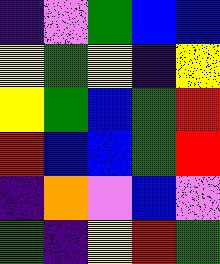[["indigo", "violet", "green", "blue", "blue"], ["yellow", "green", "yellow", "indigo", "yellow"], ["yellow", "green", "blue", "green", "red"], ["red", "blue", "blue", "green", "red"], ["indigo", "orange", "violet", "blue", "violet"], ["green", "indigo", "yellow", "red", "green"]]